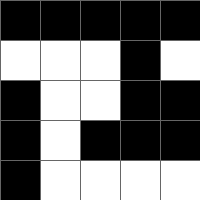[["black", "black", "black", "black", "black"], ["white", "white", "white", "black", "white"], ["black", "white", "white", "black", "black"], ["black", "white", "black", "black", "black"], ["black", "white", "white", "white", "white"]]